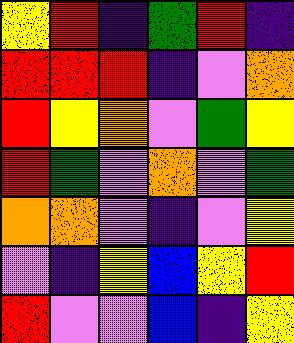[["yellow", "red", "indigo", "green", "red", "indigo"], ["red", "red", "red", "indigo", "violet", "orange"], ["red", "yellow", "orange", "violet", "green", "yellow"], ["red", "green", "violet", "orange", "violet", "green"], ["orange", "orange", "violet", "indigo", "violet", "yellow"], ["violet", "indigo", "yellow", "blue", "yellow", "red"], ["red", "violet", "violet", "blue", "indigo", "yellow"]]